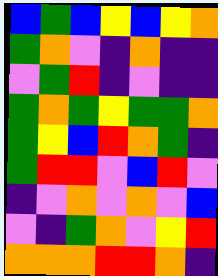[["blue", "green", "blue", "yellow", "blue", "yellow", "orange"], ["green", "orange", "violet", "indigo", "orange", "indigo", "indigo"], ["violet", "green", "red", "indigo", "violet", "indigo", "indigo"], ["green", "orange", "green", "yellow", "green", "green", "orange"], ["green", "yellow", "blue", "red", "orange", "green", "indigo"], ["green", "red", "red", "violet", "blue", "red", "violet"], ["indigo", "violet", "orange", "violet", "orange", "violet", "blue"], ["violet", "indigo", "green", "orange", "violet", "yellow", "red"], ["orange", "orange", "orange", "red", "red", "orange", "indigo"]]